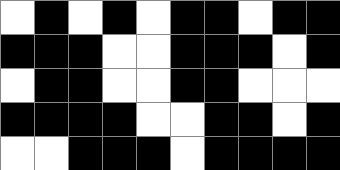[["white", "black", "white", "black", "white", "black", "black", "white", "black", "black"], ["black", "black", "black", "white", "white", "black", "black", "black", "white", "black"], ["white", "black", "black", "white", "white", "black", "black", "white", "white", "white"], ["black", "black", "black", "black", "white", "white", "black", "black", "white", "black"], ["white", "white", "black", "black", "black", "white", "black", "black", "black", "black"]]